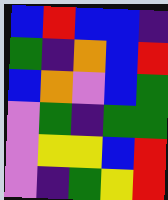[["blue", "red", "blue", "blue", "indigo"], ["green", "indigo", "orange", "blue", "red"], ["blue", "orange", "violet", "blue", "green"], ["violet", "green", "indigo", "green", "green"], ["violet", "yellow", "yellow", "blue", "red"], ["violet", "indigo", "green", "yellow", "red"]]